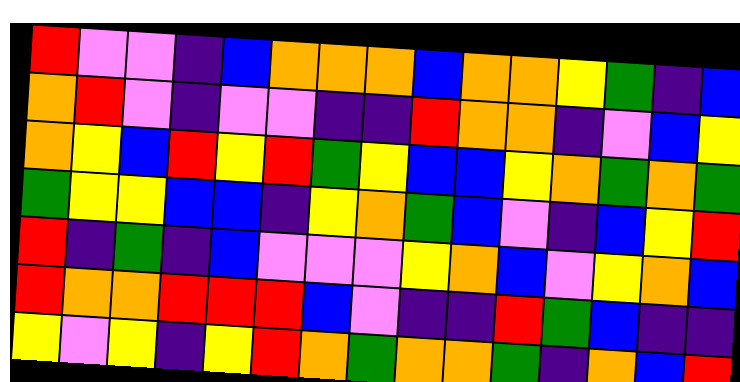[["red", "violet", "violet", "indigo", "blue", "orange", "orange", "orange", "blue", "orange", "orange", "yellow", "green", "indigo", "blue"], ["orange", "red", "violet", "indigo", "violet", "violet", "indigo", "indigo", "red", "orange", "orange", "indigo", "violet", "blue", "yellow"], ["orange", "yellow", "blue", "red", "yellow", "red", "green", "yellow", "blue", "blue", "yellow", "orange", "green", "orange", "green"], ["green", "yellow", "yellow", "blue", "blue", "indigo", "yellow", "orange", "green", "blue", "violet", "indigo", "blue", "yellow", "red"], ["red", "indigo", "green", "indigo", "blue", "violet", "violet", "violet", "yellow", "orange", "blue", "violet", "yellow", "orange", "blue"], ["red", "orange", "orange", "red", "red", "red", "blue", "violet", "indigo", "indigo", "red", "green", "blue", "indigo", "indigo"], ["yellow", "violet", "yellow", "indigo", "yellow", "red", "orange", "green", "orange", "orange", "green", "indigo", "orange", "blue", "red"]]